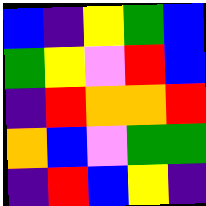[["blue", "indigo", "yellow", "green", "blue"], ["green", "yellow", "violet", "red", "blue"], ["indigo", "red", "orange", "orange", "red"], ["orange", "blue", "violet", "green", "green"], ["indigo", "red", "blue", "yellow", "indigo"]]